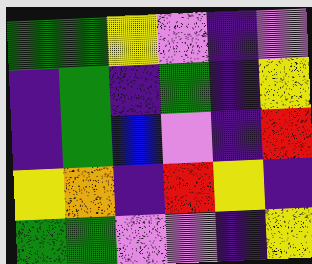[["green", "green", "yellow", "violet", "indigo", "violet"], ["indigo", "green", "indigo", "green", "indigo", "yellow"], ["indigo", "green", "blue", "violet", "indigo", "red"], ["yellow", "orange", "indigo", "red", "yellow", "indigo"], ["green", "green", "violet", "violet", "indigo", "yellow"]]